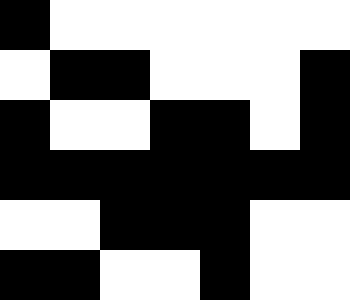[["black", "white", "white", "white", "white", "white", "white"], ["white", "black", "black", "white", "white", "white", "black"], ["black", "white", "white", "black", "black", "white", "black"], ["black", "black", "black", "black", "black", "black", "black"], ["white", "white", "black", "black", "black", "white", "white"], ["black", "black", "white", "white", "black", "white", "white"]]